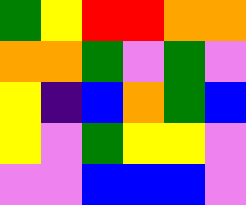[["green", "yellow", "red", "red", "orange", "orange"], ["orange", "orange", "green", "violet", "green", "violet"], ["yellow", "indigo", "blue", "orange", "green", "blue"], ["yellow", "violet", "green", "yellow", "yellow", "violet"], ["violet", "violet", "blue", "blue", "blue", "violet"]]